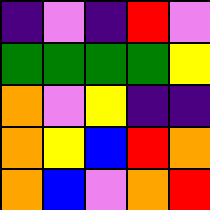[["indigo", "violet", "indigo", "red", "violet"], ["green", "green", "green", "green", "yellow"], ["orange", "violet", "yellow", "indigo", "indigo"], ["orange", "yellow", "blue", "red", "orange"], ["orange", "blue", "violet", "orange", "red"]]